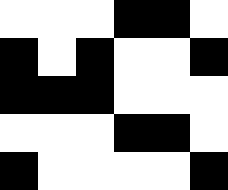[["white", "white", "white", "black", "black", "white"], ["black", "white", "black", "white", "white", "black"], ["black", "black", "black", "white", "white", "white"], ["white", "white", "white", "black", "black", "white"], ["black", "white", "white", "white", "white", "black"]]